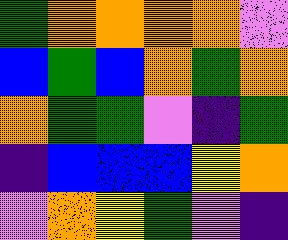[["green", "orange", "orange", "orange", "orange", "violet"], ["blue", "green", "blue", "orange", "green", "orange"], ["orange", "green", "green", "violet", "indigo", "green"], ["indigo", "blue", "blue", "blue", "yellow", "orange"], ["violet", "orange", "yellow", "green", "violet", "indigo"]]